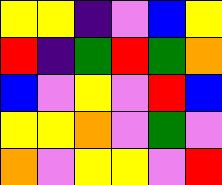[["yellow", "yellow", "indigo", "violet", "blue", "yellow"], ["red", "indigo", "green", "red", "green", "orange"], ["blue", "violet", "yellow", "violet", "red", "blue"], ["yellow", "yellow", "orange", "violet", "green", "violet"], ["orange", "violet", "yellow", "yellow", "violet", "red"]]